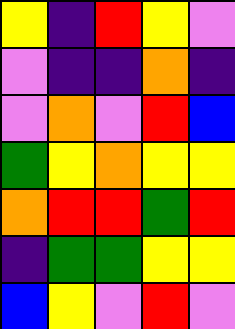[["yellow", "indigo", "red", "yellow", "violet"], ["violet", "indigo", "indigo", "orange", "indigo"], ["violet", "orange", "violet", "red", "blue"], ["green", "yellow", "orange", "yellow", "yellow"], ["orange", "red", "red", "green", "red"], ["indigo", "green", "green", "yellow", "yellow"], ["blue", "yellow", "violet", "red", "violet"]]